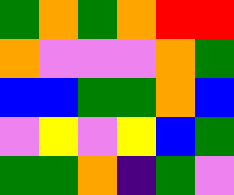[["green", "orange", "green", "orange", "red", "red"], ["orange", "violet", "violet", "violet", "orange", "green"], ["blue", "blue", "green", "green", "orange", "blue"], ["violet", "yellow", "violet", "yellow", "blue", "green"], ["green", "green", "orange", "indigo", "green", "violet"]]